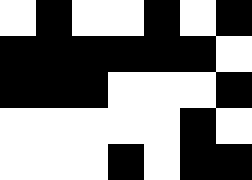[["white", "black", "white", "white", "black", "white", "black"], ["black", "black", "black", "black", "black", "black", "white"], ["black", "black", "black", "white", "white", "white", "black"], ["white", "white", "white", "white", "white", "black", "white"], ["white", "white", "white", "black", "white", "black", "black"]]